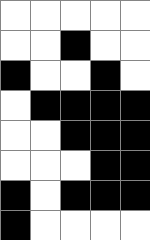[["white", "white", "white", "white", "white"], ["white", "white", "black", "white", "white"], ["black", "white", "white", "black", "white"], ["white", "black", "black", "black", "black"], ["white", "white", "black", "black", "black"], ["white", "white", "white", "black", "black"], ["black", "white", "black", "black", "black"], ["black", "white", "white", "white", "white"]]